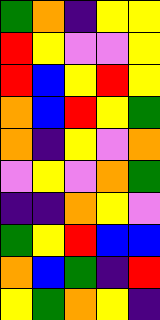[["green", "orange", "indigo", "yellow", "yellow"], ["red", "yellow", "violet", "violet", "yellow"], ["red", "blue", "yellow", "red", "yellow"], ["orange", "blue", "red", "yellow", "green"], ["orange", "indigo", "yellow", "violet", "orange"], ["violet", "yellow", "violet", "orange", "green"], ["indigo", "indigo", "orange", "yellow", "violet"], ["green", "yellow", "red", "blue", "blue"], ["orange", "blue", "green", "indigo", "red"], ["yellow", "green", "orange", "yellow", "indigo"]]